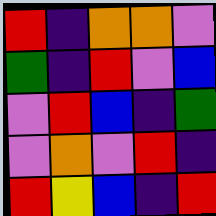[["red", "indigo", "orange", "orange", "violet"], ["green", "indigo", "red", "violet", "blue"], ["violet", "red", "blue", "indigo", "green"], ["violet", "orange", "violet", "red", "indigo"], ["red", "yellow", "blue", "indigo", "red"]]